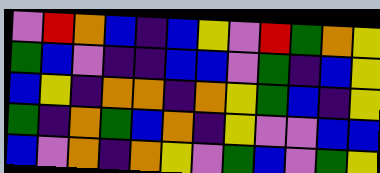[["violet", "red", "orange", "blue", "indigo", "blue", "yellow", "violet", "red", "green", "orange", "yellow"], ["green", "blue", "violet", "indigo", "indigo", "blue", "blue", "violet", "green", "indigo", "blue", "yellow"], ["blue", "yellow", "indigo", "orange", "orange", "indigo", "orange", "yellow", "green", "blue", "indigo", "yellow"], ["green", "indigo", "orange", "green", "blue", "orange", "indigo", "yellow", "violet", "violet", "blue", "blue"], ["blue", "violet", "orange", "indigo", "orange", "yellow", "violet", "green", "blue", "violet", "green", "yellow"]]